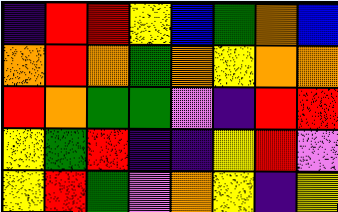[["indigo", "red", "red", "yellow", "blue", "green", "orange", "blue"], ["orange", "red", "orange", "green", "orange", "yellow", "orange", "orange"], ["red", "orange", "green", "green", "violet", "indigo", "red", "red"], ["yellow", "green", "red", "indigo", "indigo", "yellow", "red", "violet"], ["yellow", "red", "green", "violet", "orange", "yellow", "indigo", "yellow"]]